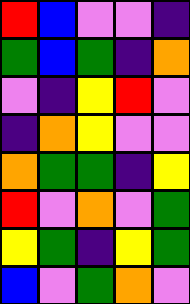[["red", "blue", "violet", "violet", "indigo"], ["green", "blue", "green", "indigo", "orange"], ["violet", "indigo", "yellow", "red", "violet"], ["indigo", "orange", "yellow", "violet", "violet"], ["orange", "green", "green", "indigo", "yellow"], ["red", "violet", "orange", "violet", "green"], ["yellow", "green", "indigo", "yellow", "green"], ["blue", "violet", "green", "orange", "violet"]]